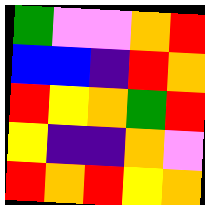[["green", "violet", "violet", "orange", "red"], ["blue", "blue", "indigo", "red", "orange"], ["red", "yellow", "orange", "green", "red"], ["yellow", "indigo", "indigo", "orange", "violet"], ["red", "orange", "red", "yellow", "orange"]]